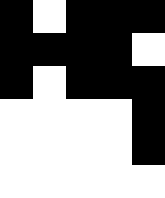[["black", "white", "black", "black", "black"], ["black", "black", "black", "black", "white"], ["black", "white", "black", "black", "black"], ["white", "white", "white", "white", "black"], ["white", "white", "white", "white", "black"], ["white", "white", "white", "white", "white"]]